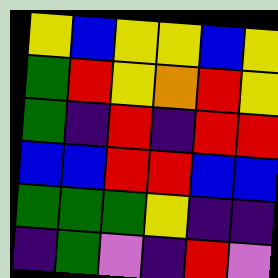[["yellow", "blue", "yellow", "yellow", "blue", "yellow"], ["green", "red", "yellow", "orange", "red", "yellow"], ["green", "indigo", "red", "indigo", "red", "red"], ["blue", "blue", "red", "red", "blue", "blue"], ["green", "green", "green", "yellow", "indigo", "indigo"], ["indigo", "green", "violet", "indigo", "red", "violet"]]